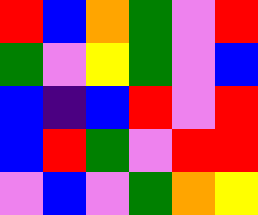[["red", "blue", "orange", "green", "violet", "red"], ["green", "violet", "yellow", "green", "violet", "blue"], ["blue", "indigo", "blue", "red", "violet", "red"], ["blue", "red", "green", "violet", "red", "red"], ["violet", "blue", "violet", "green", "orange", "yellow"]]